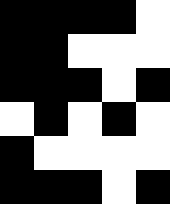[["black", "black", "black", "black", "white"], ["black", "black", "white", "white", "white"], ["black", "black", "black", "white", "black"], ["white", "black", "white", "black", "white"], ["black", "white", "white", "white", "white"], ["black", "black", "black", "white", "black"]]